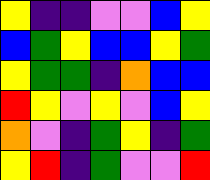[["yellow", "indigo", "indigo", "violet", "violet", "blue", "yellow"], ["blue", "green", "yellow", "blue", "blue", "yellow", "green"], ["yellow", "green", "green", "indigo", "orange", "blue", "blue"], ["red", "yellow", "violet", "yellow", "violet", "blue", "yellow"], ["orange", "violet", "indigo", "green", "yellow", "indigo", "green"], ["yellow", "red", "indigo", "green", "violet", "violet", "red"]]